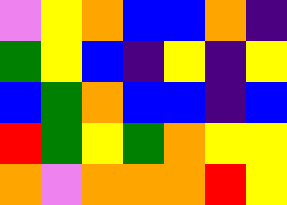[["violet", "yellow", "orange", "blue", "blue", "orange", "indigo"], ["green", "yellow", "blue", "indigo", "yellow", "indigo", "yellow"], ["blue", "green", "orange", "blue", "blue", "indigo", "blue"], ["red", "green", "yellow", "green", "orange", "yellow", "yellow"], ["orange", "violet", "orange", "orange", "orange", "red", "yellow"]]